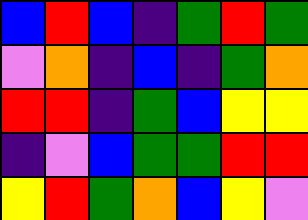[["blue", "red", "blue", "indigo", "green", "red", "green"], ["violet", "orange", "indigo", "blue", "indigo", "green", "orange"], ["red", "red", "indigo", "green", "blue", "yellow", "yellow"], ["indigo", "violet", "blue", "green", "green", "red", "red"], ["yellow", "red", "green", "orange", "blue", "yellow", "violet"]]